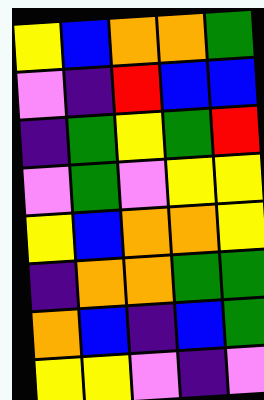[["yellow", "blue", "orange", "orange", "green"], ["violet", "indigo", "red", "blue", "blue"], ["indigo", "green", "yellow", "green", "red"], ["violet", "green", "violet", "yellow", "yellow"], ["yellow", "blue", "orange", "orange", "yellow"], ["indigo", "orange", "orange", "green", "green"], ["orange", "blue", "indigo", "blue", "green"], ["yellow", "yellow", "violet", "indigo", "violet"]]